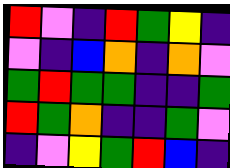[["red", "violet", "indigo", "red", "green", "yellow", "indigo"], ["violet", "indigo", "blue", "orange", "indigo", "orange", "violet"], ["green", "red", "green", "green", "indigo", "indigo", "green"], ["red", "green", "orange", "indigo", "indigo", "green", "violet"], ["indigo", "violet", "yellow", "green", "red", "blue", "indigo"]]